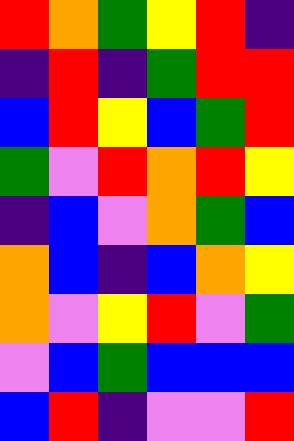[["red", "orange", "green", "yellow", "red", "indigo"], ["indigo", "red", "indigo", "green", "red", "red"], ["blue", "red", "yellow", "blue", "green", "red"], ["green", "violet", "red", "orange", "red", "yellow"], ["indigo", "blue", "violet", "orange", "green", "blue"], ["orange", "blue", "indigo", "blue", "orange", "yellow"], ["orange", "violet", "yellow", "red", "violet", "green"], ["violet", "blue", "green", "blue", "blue", "blue"], ["blue", "red", "indigo", "violet", "violet", "red"]]